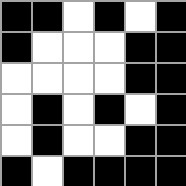[["black", "black", "white", "black", "white", "black"], ["black", "white", "white", "white", "black", "black"], ["white", "white", "white", "white", "black", "black"], ["white", "black", "white", "black", "white", "black"], ["white", "black", "white", "white", "black", "black"], ["black", "white", "black", "black", "black", "black"]]